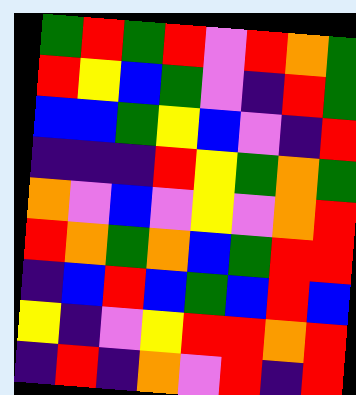[["green", "red", "green", "red", "violet", "red", "orange", "green"], ["red", "yellow", "blue", "green", "violet", "indigo", "red", "green"], ["blue", "blue", "green", "yellow", "blue", "violet", "indigo", "red"], ["indigo", "indigo", "indigo", "red", "yellow", "green", "orange", "green"], ["orange", "violet", "blue", "violet", "yellow", "violet", "orange", "red"], ["red", "orange", "green", "orange", "blue", "green", "red", "red"], ["indigo", "blue", "red", "blue", "green", "blue", "red", "blue"], ["yellow", "indigo", "violet", "yellow", "red", "red", "orange", "red"], ["indigo", "red", "indigo", "orange", "violet", "red", "indigo", "red"]]